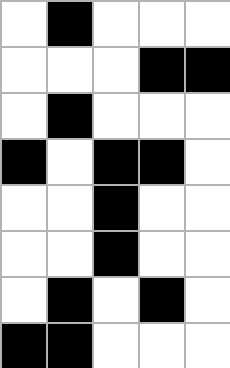[["white", "black", "white", "white", "white"], ["white", "white", "white", "black", "black"], ["white", "black", "white", "white", "white"], ["black", "white", "black", "black", "white"], ["white", "white", "black", "white", "white"], ["white", "white", "black", "white", "white"], ["white", "black", "white", "black", "white"], ["black", "black", "white", "white", "white"]]